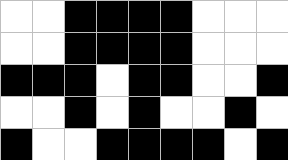[["white", "white", "black", "black", "black", "black", "white", "white", "white"], ["white", "white", "black", "black", "black", "black", "white", "white", "white"], ["black", "black", "black", "white", "black", "black", "white", "white", "black"], ["white", "white", "black", "white", "black", "white", "white", "black", "white"], ["black", "white", "white", "black", "black", "black", "black", "white", "black"]]